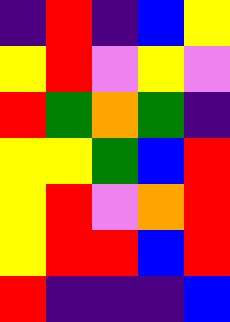[["indigo", "red", "indigo", "blue", "yellow"], ["yellow", "red", "violet", "yellow", "violet"], ["red", "green", "orange", "green", "indigo"], ["yellow", "yellow", "green", "blue", "red"], ["yellow", "red", "violet", "orange", "red"], ["yellow", "red", "red", "blue", "red"], ["red", "indigo", "indigo", "indigo", "blue"]]